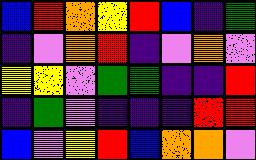[["blue", "red", "orange", "yellow", "red", "blue", "indigo", "green"], ["indigo", "violet", "orange", "red", "indigo", "violet", "orange", "violet"], ["yellow", "yellow", "violet", "green", "green", "indigo", "indigo", "red"], ["indigo", "green", "violet", "indigo", "indigo", "indigo", "red", "red"], ["blue", "violet", "yellow", "red", "blue", "orange", "orange", "violet"]]